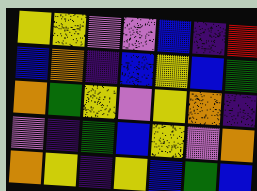[["yellow", "yellow", "violet", "violet", "blue", "indigo", "red"], ["blue", "orange", "indigo", "blue", "yellow", "blue", "green"], ["orange", "green", "yellow", "violet", "yellow", "orange", "indigo"], ["violet", "indigo", "green", "blue", "yellow", "violet", "orange"], ["orange", "yellow", "indigo", "yellow", "blue", "green", "blue"]]